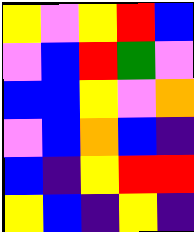[["yellow", "violet", "yellow", "red", "blue"], ["violet", "blue", "red", "green", "violet"], ["blue", "blue", "yellow", "violet", "orange"], ["violet", "blue", "orange", "blue", "indigo"], ["blue", "indigo", "yellow", "red", "red"], ["yellow", "blue", "indigo", "yellow", "indigo"]]